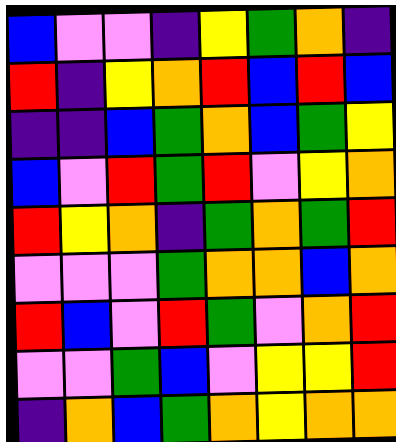[["blue", "violet", "violet", "indigo", "yellow", "green", "orange", "indigo"], ["red", "indigo", "yellow", "orange", "red", "blue", "red", "blue"], ["indigo", "indigo", "blue", "green", "orange", "blue", "green", "yellow"], ["blue", "violet", "red", "green", "red", "violet", "yellow", "orange"], ["red", "yellow", "orange", "indigo", "green", "orange", "green", "red"], ["violet", "violet", "violet", "green", "orange", "orange", "blue", "orange"], ["red", "blue", "violet", "red", "green", "violet", "orange", "red"], ["violet", "violet", "green", "blue", "violet", "yellow", "yellow", "red"], ["indigo", "orange", "blue", "green", "orange", "yellow", "orange", "orange"]]